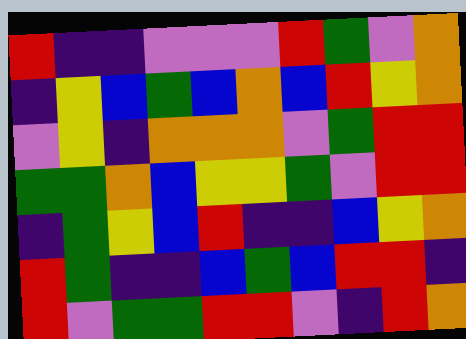[["red", "indigo", "indigo", "violet", "violet", "violet", "red", "green", "violet", "orange"], ["indigo", "yellow", "blue", "green", "blue", "orange", "blue", "red", "yellow", "orange"], ["violet", "yellow", "indigo", "orange", "orange", "orange", "violet", "green", "red", "red"], ["green", "green", "orange", "blue", "yellow", "yellow", "green", "violet", "red", "red"], ["indigo", "green", "yellow", "blue", "red", "indigo", "indigo", "blue", "yellow", "orange"], ["red", "green", "indigo", "indigo", "blue", "green", "blue", "red", "red", "indigo"], ["red", "violet", "green", "green", "red", "red", "violet", "indigo", "red", "orange"]]